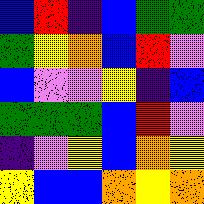[["blue", "red", "indigo", "blue", "green", "green"], ["green", "yellow", "orange", "blue", "red", "violet"], ["blue", "violet", "violet", "yellow", "indigo", "blue"], ["green", "green", "green", "blue", "red", "violet"], ["indigo", "violet", "yellow", "blue", "orange", "yellow"], ["yellow", "blue", "blue", "orange", "yellow", "orange"]]